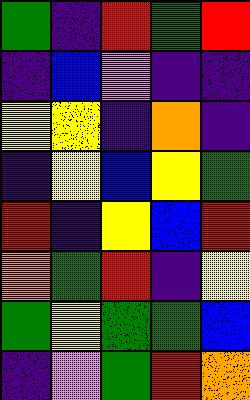[["green", "indigo", "red", "green", "red"], ["indigo", "blue", "violet", "indigo", "indigo"], ["yellow", "yellow", "indigo", "orange", "indigo"], ["indigo", "yellow", "blue", "yellow", "green"], ["red", "indigo", "yellow", "blue", "red"], ["orange", "green", "red", "indigo", "yellow"], ["green", "yellow", "green", "green", "blue"], ["indigo", "violet", "green", "red", "orange"]]